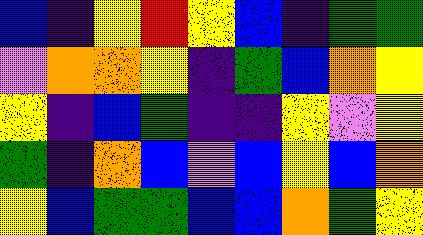[["blue", "indigo", "yellow", "red", "yellow", "blue", "indigo", "green", "green"], ["violet", "orange", "orange", "yellow", "indigo", "green", "blue", "orange", "yellow"], ["yellow", "indigo", "blue", "green", "indigo", "indigo", "yellow", "violet", "yellow"], ["green", "indigo", "orange", "blue", "violet", "blue", "yellow", "blue", "orange"], ["yellow", "blue", "green", "green", "blue", "blue", "orange", "green", "yellow"]]